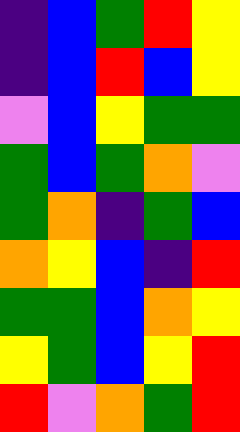[["indigo", "blue", "green", "red", "yellow"], ["indigo", "blue", "red", "blue", "yellow"], ["violet", "blue", "yellow", "green", "green"], ["green", "blue", "green", "orange", "violet"], ["green", "orange", "indigo", "green", "blue"], ["orange", "yellow", "blue", "indigo", "red"], ["green", "green", "blue", "orange", "yellow"], ["yellow", "green", "blue", "yellow", "red"], ["red", "violet", "orange", "green", "red"]]